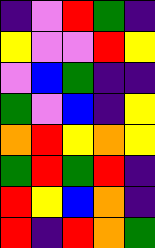[["indigo", "violet", "red", "green", "indigo"], ["yellow", "violet", "violet", "red", "yellow"], ["violet", "blue", "green", "indigo", "indigo"], ["green", "violet", "blue", "indigo", "yellow"], ["orange", "red", "yellow", "orange", "yellow"], ["green", "red", "green", "red", "indigo"], ["red", "yellow", "blue", "orange", "indigo"], ["red", "indigo", "red", "orange", "green"]]